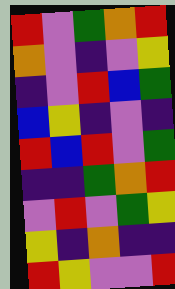[["red", "violet", "green", "orange", "red"], ["orange", "violet", "indigo", "violet", "yellow"], ["indigo", "violet", "red", "blue", "green"], ["blue", "yellow", "indigo", "violet", "indigo"], ["red", "blue", "red", "violet", "green"], ["indigo", "indigo", "green", "orange", "red"], ["violet", "red", "violet", "green", "yellow"], ["yellow", "indigo", "orange", "indigo", "indigo"], ["red", "yellow", "violet", "violet", "red"]]